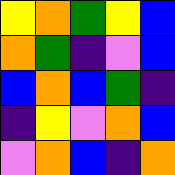[["yellow", "orange", "green", "yellow", "blue"], ["orange", "green", "indigo", "violet", "blue"], ["blue", "orange", "blue", "green", "indigo"], ["indigo", "yellow", "violet", "orange", "blue"], ["violet", "orange", "blue", "indigo", "orange"]]